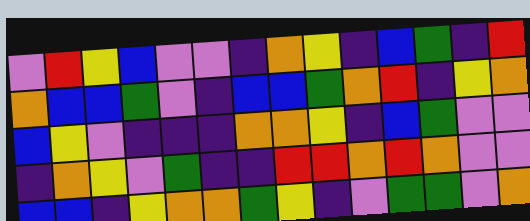[["violet", "red", "yellow", "blue", "violet", "violet", "indigo", "orange", "yellow", "indigo", "blue", "green", "indigo", "red"], ["orange", "blue", "blue", "green", "violet", "indigo", "blue", "blue", "green", "orange", "red", "indigo", "yellow", "orange"], ["blue", "yellow", "violet", "indigo", "indigo", "indigo", "orange", "orange", "yellow", "indigo", "blue", "green", "violet", "violet"], ["indigo", "orange", "yellow", "violet", "green", "indigo", "indigo", "red", "red", "orange", "red", "orange", "violet", "violet"], ["blue", "blue", "indigo", "yellow", "orange", "orange", "green", "yellow", "indigo", "violet", "green", "green", "violet", "orange"]]